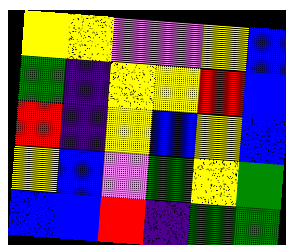[["yellow", "yellow", "violet", "violet", "yellow", "blue"], ["green", "indigo", "yellow", "yellow", "red", "blue"], ["red", "indigo", "yellow", "blue", "yellow", "blue"], ["yellow", "blue", "violet", "green", "yellow", "green"], ["blue", "blue", "red", "indigo", "green", "green"]]